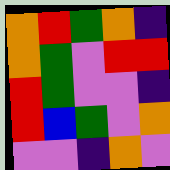[["orange", "red", "green", "orange", "indigo"], ["orange", "green", "violet", "red", "red"], ["red", "green", "violet", "violet", "indigo"], ["red", "blue", "green", "violet", "orange"], ["violet", "violet", "indigo", "orange", "violet"]]